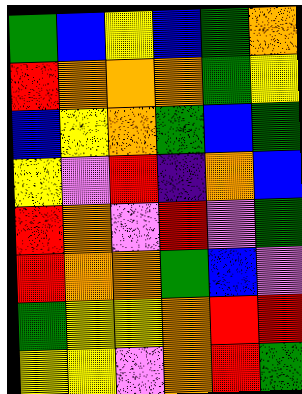[["green", "blue", "yellow", "blue", "green", "orange"], ["red", "orange", "orange", "orange", "green", "yellow"], ["blue", "yellow", "orange", "green", "blue", "green"], ["yellow", "violet", "red", "indigo", "orange", "blue"], ["red", "orange", "violet", "red", "violet", "green"], ["red", "orange", "orange", "green", "blue", "violet"], ["green", "yellow", "yellow", "orange", "red", "red"], ["yellow", "yellow", "violet", "orange", "red", "green"]]